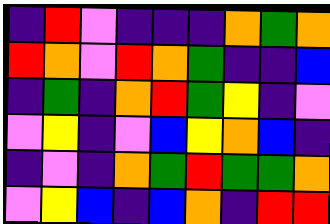[["indigo", "red", "violet", "indigo", "indigo", "indigo", "orange", "green", "orange"], ["red", "orange", "violet", "red", "orange", "green", "indigo", "indigo", "blue"], ["indigo", "green", "indigo", "orange", "red", "green", "yellow", "indigo", "violet"], ["violet", "yellow", "indigo", "violet", "blue", "yellow", "orange", "blue", "indigo"], ["indigo", "violet", "indigo", "orange", "green", "red", "green", "green", "orange"], ["violet", "yellow", "blue", "indigo", "blue", "orange", "indigo", "red", "red"]]